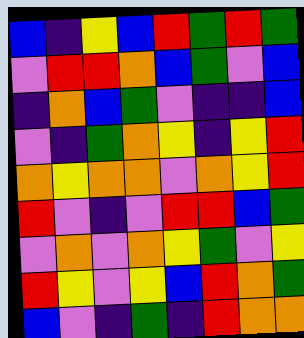[["blue", "indigo", "yellow", "blue", "red", "green", "red", "green"], ["violet", "red", "red", "orange", "blue", "green", "violet", "blue"], ["indigo", "orange", "blue", "green", "violet", "indigo", "indigo", "blue"], ["violet", "indigo", "green", "orange", "yellow", "indigo", "yellow", "red"], ["orange", "yellow", "orange", "orange", "violet", "orange", "yellow", "red"], ["red", "violet", "indigo", "violet", "red", "red", "blue", "green"], ["violet", "orange", "violet", "orange", "yellow", "green", "violet", "yellow"], ["red", "yellow", "violet", "yellow", "blue", "red", "orange", "green"], ["blue", "violet", "indigo", "green", "indigo", "red", "orange", "orange"]]